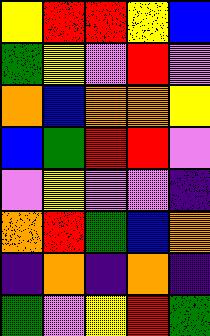[["yellow", "red", "red", "yellow", "blue"], ["green", "yellow", "violet", "red", "violet"], ["orange", "blue", "orange", "orange", "yellow"], ["blue", "green", "red", "red", "violet"], ["violet", "yellow", "violet", "violet", "indigo"], ["orange", "red", "green", "blue", "orange"], ["indigo", "orange", "indigo", "orange", "indigo"], ["green", "violet", "yellow", "red", "green"]]